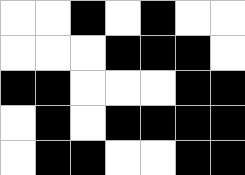[["white", "white", "black", "white", "black", "white", "white"], ["white", "white", "white", "black", "black", "black", "white"], ["black", "black", "white", "white", "white", "black", "black"], ["white", "black", "white", "black", "black", "black", "black"], ["white", "black", "black", "white", "white", "black", "black"]]